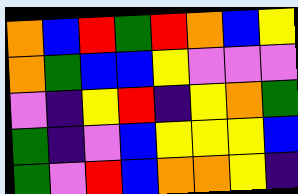[["orange", "blue", "red", "green", "red", "orange", "blue", "yellow"], ["orange", "green", "blue", "blue", "yellow", "violet", "violet", "violet"], ["violet", "indigo", "yellow", "red", "indigo", "yellow", "orange", "green"], ["green", "indigo", "violet", "blue", "yellow", "yellow", "yellow", "blue"], ["green", "violet", "red", "blue", "orange", "orange", "yellow", "indigo"]]